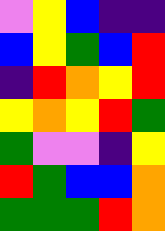[["violet", "yellow", "blue", "indigo", "indigo"], ["blue", "yellow", "green", "blue", "red"], ["indigo", "red", "orange", "yellow", "red"], ["yellow", "orange", "yellow", "red", "green"], ["green", "violet", "violet", "indigo", "yellow"], ["red", "green", "blue", "blue", "orange"], ["green", "green", "green", "red", "orange"]]